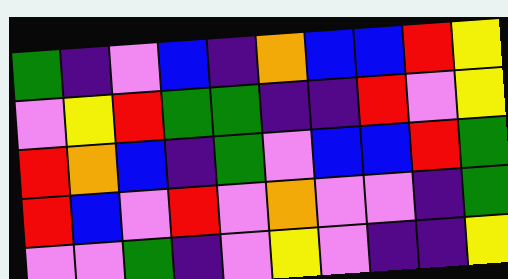[["green", "indigo", "violet", "blue", "indigo", "orange", "blue", "blue", "red", "yellow"], ["violet", "yellow", "red", "green", "green", "indigo", "indigo", "red", "violet", "yellow"], ["red", "orange", "blue", "indigo", "green", "violet", "blue", "blue", "red", "green"], ["red", "blue", "violet", "red", "violet", "orange", "violet", "violet", "indigo", "green"], ["violet", "violet", "green", "indigo", "violet", "yellow", "violet", "indigo", "indigo", "yellow"]]